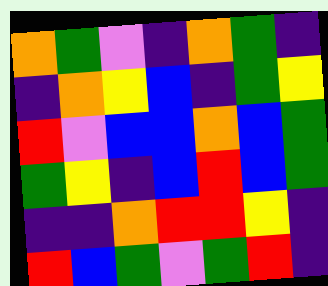[["orange", "green", "violet", "indigo", "orange", "green", "indigo"], ["indigo", "orange", "yellow", "blue", "indigo", "green", "yellow"], ["red", "violet", "blue", "blue", "orange", "blue", "green"], ["green", "yellow", "indigo", "blue", "red", "blue", "green"], ["indigo", "indigo", "orange", "red", "red", "yellow", "indigo"], ["red", "blue", "green", "violet", "green", "red", "indigo"]]